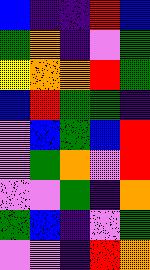[["blue", "indigo", "indigo", "red", "blue"], ["green", "orange", "indigo", "violet", "green"], ["yellow", "orange", "orange", "red", "green"], ["blue", "red", "green", "green", "indigo"], ["violet", "blue", "green", "blue", "red"], ["violet", "green", "orange", "violet", "red"], ["violet", "violet", "green", "indigo", "orange"], ["green", "blue", "indigo", "violet", "green"], ["violet", "violet", "indigo", "red", "orange"]]